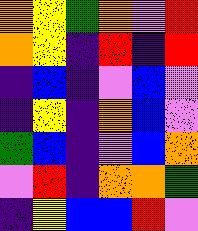[["orange", "yellow", "green", "orange", "violet", "red"], ["orange", "yellow", "indigo", "red", "indigo", "red"], ["indigo", "blue", "indigo", "violet", "blue", "violet"], ["indigo", "yellow", "indigo", "orange", "blue", "violet"], ["green", "blue", "indigo", "violet", "blue", "orange"], ["violet", "red", "indigo", "orange", "orange", "green"], ["indigo", "yellow", "blue", "blue", "red", "violet"]]